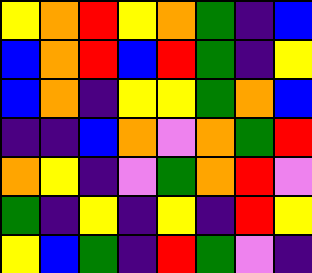[["yellow", "orange", "red", "yellow", "orange", "green", "indigo", "blue"], ["blue", "orange", "red", "blue", "red", "green", "indigo", "yellow"], ["blue", "orange", "indigo", "yellow", "yellow", "green", "orange", "blue"], ["indigo", "indigo", "blue", "orange", "violet", "orange", "green", "red"], ["orange", "yellow", "indigo", "violet", "green", "orange", "red", "violet"], ["green", "indigo", "yellow", "indigo", "yellow", "indigo", "red", "yellow"], ["yellow", "blue", "green", "indigo", "red", "green", "violet", "indigo"]]